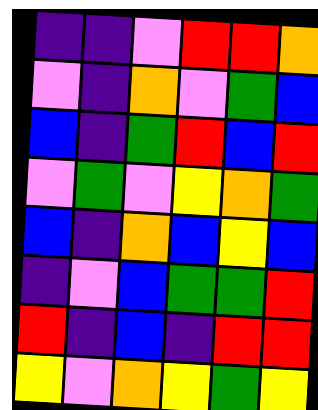[["indigo", "indigo", "violet", "red", "red", "orange"], ["violet", "indigo", "orange", "violet", "green", "blue"], ["blue", "indigo", "green", "red", "blue", "red"], ["violet", "green", "violet", "yellow", "orange", "green"], ["blue", "indigo", "orange", "blue", "yellow", "blue"], ["indigo", "violet", "blue", "green", "green", "red"], ["red", "indigo", "blue", "indigo", "red", "red"], ["yellow", "violet", "orange", "yellow", "green", "yellow"]]